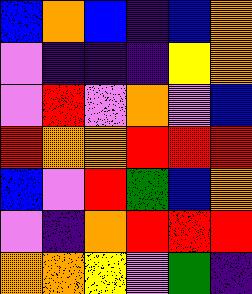[["blue", "orange", "blue", "indigo", "blue", "orange"], ["violet", "indigo", "indigo", "indigo", "yellow", "orange"], ["violet", "red", "violet", "orange", "violet", "blue"], ["red", "orange", "orange", "red", "red", "red"], ["blue", "violet", "red", "green", "blue", "orange"], ["violet", "indigo", "orange", "red", "red", "red"], ["orange", "orange", "yellow", "violet", "green", "indigo"]]